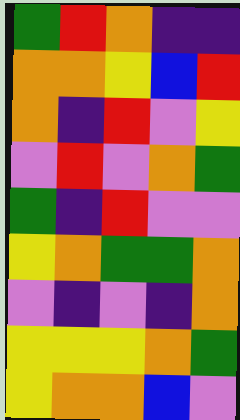[["green", "red", "orange", "indigo", "indigo"], ["orange", "orange", "yellow", "blue", "red"], ["orange", "indigo", "red", "violet", "yellow"], ["violet", "red", "violet", "orange", "green"], ["green", "indigo", "red", "violet", "violet"], ["yellow", "orange", "green", "green", "orange"], ["violet", "indigo", "violet", "indigo", "orange"], ["yellow", "yellow", "yellow", "orange", "green"], ["yellow", "orange", "orange", "blue", "violet"]]